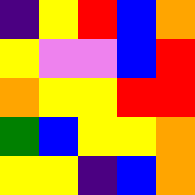[["indigo", "yellow", "red", "blue", "orange"], ["yellow", "violet", "violet", "blue", "red"], ["orange", "yellow", "yellow", "red", "red"], ["green", "blue", "yellow", "yellow", "orange"], ["yellow", "yellow", "indigo", "blue", "orange"]]